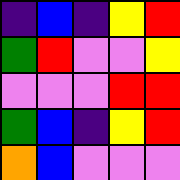[["indigo", "blue", "indigo", "yellow", "red"], ["green", "red", "violet", "violet", "yellow"], ["violet", "violet", "violet", "red", "red"], ["green", "blue", "indigo", "yellow", "red"], ["orange", "blue", "violet", "violet", "violet"]]